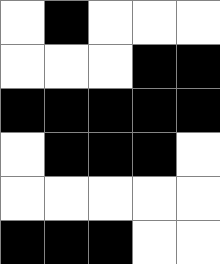[["white", "black", "white", "white", "white"], ["white", "white", "white", "black", "black"], ["black", "black", "black", "black", "black"], ["white", "black", "black", "black", "white"], ["white", "white", "white", "white", "white"], ["black", "black", "black", "white", "white"]]